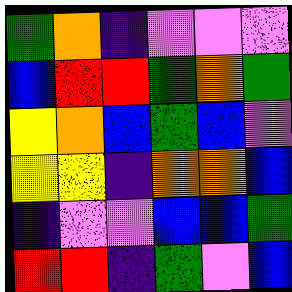[["green", "orange", "indigo", "violet", "violet", "violet"], ["blue", "red", "red", "green", "orange", "green"], ["yellow", "orange", "blue", "green", "blue", "violet"], ["yellow", "yellow", "indigo", "orange", "orange", "blue"], ["indigo", "violet", "violet", "blue", "blue", "green"], ["red", "red", "indigo", "green", "violet", "blue"]]